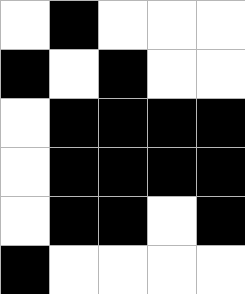[["white", "black", "white", "white", "white"], ["black", "white", "black", "white", "white"], ["white", "black", "black", "black", "black"], ["white", "black", "black", "black", "black"], ["white", "black", "black", "white", "black"], ["black", "white", "white", "white", "white"]]